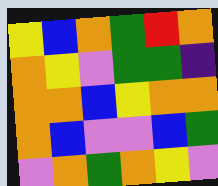[["yellow", "blue", "orange", "green", "red", "orange"], ["orange", "yellow", "violet", "green", "green", "indigo"], ["orange", "orange", "blue", "yellow", "orange", "orange"], ["orange", "blue", "violet", "violet", "blue", "green"], ["violet", "orange", "green", "orange", "yellow", "violet"]]